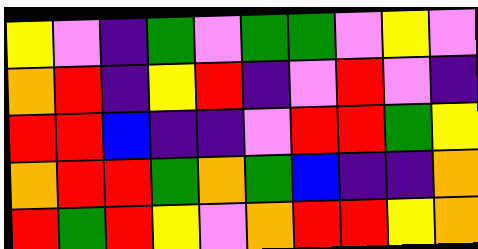[["yellow", "violet", "indigo", "green", "violet", "green", "green", "violet", "yellow", "violet"], ["orange", "red", "indigo", "yellow", "red", "indigo", "violet", "red", "violet", "indigo"], ["red", "red", "blue", "indigo", "indigo", "violet", "red", "red", "green", "yellow"], ["orange", "red", "red", "green", "orange", "green", "blue", "indigo", "indigo", "orange"], ["red", "green", "red", "yellow", "violet", "orange", "red", "red", "yellow", "orange"]]